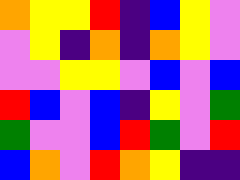[["orange", "yellow", "yellow", "red", "indigo", "blue", "yellow", "violet"], ["violet", "yellow", "indigo", "orange", "indigo", "orange", "yellow", "violet"], ["violet", "violet", "yellow", "yellow", "violet", "blue", "violet", "blue"], ["red", "blue", "violet", "blue", "indigo", "yellow", "violet", "green"], ["green", "violet", "violet", "blue", "red", "green", "violet", "red"], ["blue", "orange", "violet", "red", "orange", "yellow", "indigo", "indigo"]]